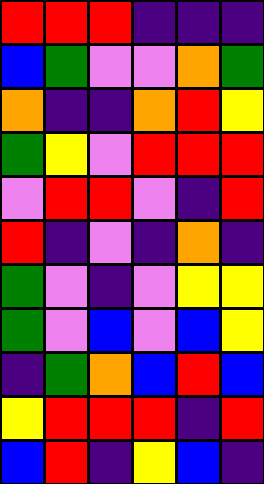[["red", "red", "red", "indigo", "indigo", "indigo"], ["blue", "green", "violet", "violet", "orange", "green"], ["orange", "indigo", "indigo", "orange", "red", "yellow"], ["green", "yellow", "violet", "red", "red", "red"], ["violet", "red", "red", "violet", "indigo", "red"], ["red", "indigo", "violet", "indigo", "orange", "indigo"], ["green", "violet", "indigo", "violet", "yellow", "yellow"], ["green", "violet", "blue", "violet", "blue", "yellow"], ["indigo", "green", "orange", "blue", "red", "blue"], ["yellow", "red", "red", "red", "indigo", "red"], ["blue", "red", "indigo", "yellow", "blue", "indigo"]]